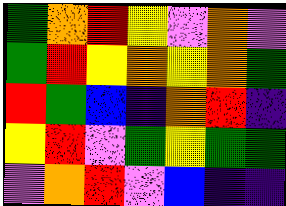[["green", "orange", "red", "yellow", "violet", "orange", "violet"], ["green", "red", "yellow", "orange", "yellow", "orange", "green"], ["red", "green", "blue", "indigo", "orange", "red", "indigo"], ["yellow", "red", "violet", "green", "yellow", "green", "green"], ["violet", "orange", "red", "violet", "blue", "indigo", "indigo"]]